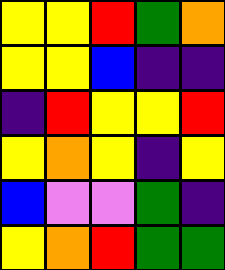[["yellow", "yellow", "red", "green", "orange"], ["yellow", "yellow", "blue", "indigo", "indigo"], ["indigo", "red", "yellow", "yellow", "red"], ["yellow", "orange", "yellow", "indigo", "yellow"], ["blue", "violet", "violet", "green", "indigo"], ["yellow", "orange", "red", "green", "green"]]